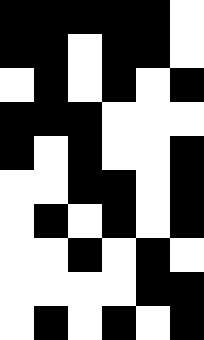[["black", "black", "black", "black", "black", "white"], ["black", "black", "white", "black", "black", "white"], ["white", "black", "white", "black", "white", "black"], ["black", "black", "black", "white", "white", "white"], ["black", "white", "black", "white", "white", "black"], ["white", "white", "black", "black", "white", "black"], ["white", "black", "white", "black", "white", "black"], ["white", "white", "black", "white", "black", "white"], ["white", "white", "white", "white", "black", "black"], ["white", "black", "white", "black", "white", "black"]]